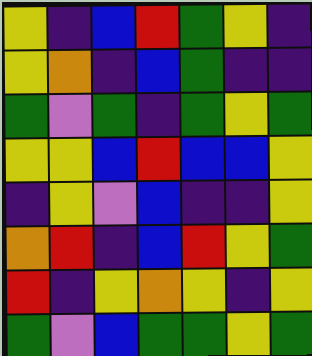[["yellow", "indigo", "blue", "red", "green", "yellow", "indigo"], ["yellow", "orange", "indigo", "blue", "green", "indigo", "indigo"], ["green", "violet", "green", "indigo", "green", "yellow", "green"], ["yellow", "yellow", "blue", "red", "blue", "blue", "yellow"], ["indigo", "yellow", "violet", "blue", "indigo", "indigo", "yellow"], ["orange", "red", "indigo", "blue", "red", "yellow", "green"], ["red", "indigo", "yellow", "orange", "yellow", "indigo", "yellow"], ["green", "violet", "blue", "green", "green", "yellow", "green"]]